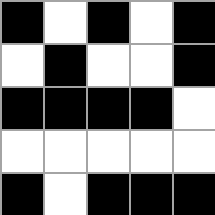[["black", "white", "black", "white", "black"], ["white", "black", "white", "white", "black"], ["black", "black", "black", "black", "white"], ["white", "white", "white", "white", "white"], ["black", "white", "black", "black", "black"]]